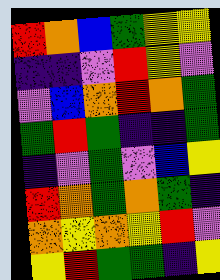[["red", "orange", "blue", "green", "yellow", "yellow"], ["indigo", "indigo", "violet", "red", "yellow", "violet"], ["violet", "blue", "orange", "red", "orange", "green"], ["green", "red", "green", "indigo", "indigo", "green"], ["indigo", "violet", "green", "violet", "blue", "yellow"], ["red", "orange", "green", "orange", "green", "indigo"], ["orange", "yellow", "orange", "yellow", "red", "violet"], ["yellow", "red", "green", "green", "indigo", "yellow"]]